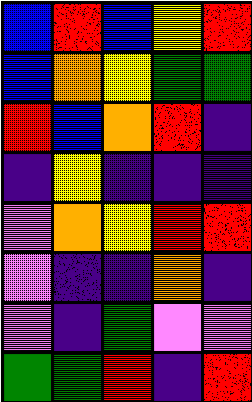[["blue", "red", "blue", "yellow", "red"], ["blue", "orange", "yellow", "green", "green"], ["red", "blue", "orange", "red", "indigo"], ["indigo", "yellow", "indigo", "indigo", "indigo"], ["violet", "orange", "yellow", "red", "red"], ["violet", "indigo", "indigo", "orange", "indigo"], ["violet", "indigo", "green", "violet", "violet"], ["green", "green", "red", "indigo", "red"]]